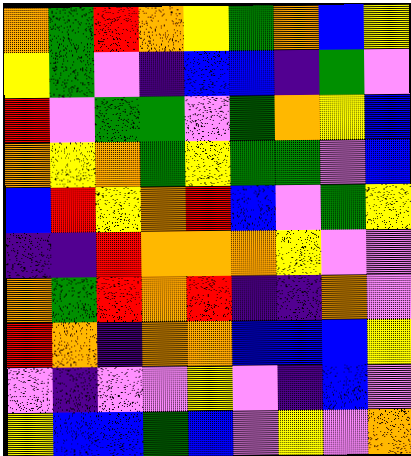[["orange", "green", "red", "orange", "yellow", "green", "orange", "blue", "yellow"], ["yellow", "green", "violet", "indigo", "blue", "blue", "indigo", "green", "violet"], ["red", "violet", "green", "green", "violet", "green", "orange", "yellow", "blue"], ["orange", "yellow", "orange", "green", "yellow", "green", "green", "violet", "blue"], ["blue", "red", "yellow", "orange", "red", "blue", "violet", "green", "yellow"], ["indigo", "indigo", "red", "orange", "orange", "orange", "yellow", "violet", "violet"], ["orange", "green", "red", "orange", "red", "indigo", "indigo", "orange", "violet"], ["red", "orange", "indigo", "orange", "orange", "blue", "blue", "blue", "yellow"], ["violet", "indigo", "violet", "violet", "yellow", "violet", "indigo", "blue", "violet"], ["yellow", "blue", "blue", "green", "blue", "violet", "yellow", "violet", "orange"]]